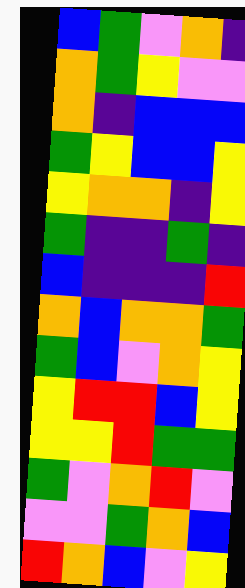[["blue", "green", "violet", "orange", "indigo"], ["orange", "green", "yellow", "violet", "violet"], ["orange", "indigo", "blue", "blue", "blue"], ["green", "yellow", "blue", "blue", "yellow"], ["yellow", "orange", "orange", "indigo", "yellow"], ["green", "indigo", "indigo", "green", "indigo"], ["blue", "indigo", "indigo", "indigo", "red"], ["orange", "blue", "orange", "orange", "green"], ["green", "blue", "violet", "orange", "yellow"], ["yellow", "red", "red", "blue", "yellow"], ["yellow", "yellow", "red", "green", "green"], ["green", "violet", "orange", "red", "violet"], ["violet", "violet", "green", "orange", "blue"], ["red", "orange", "blue", "violet", "yellow"]]